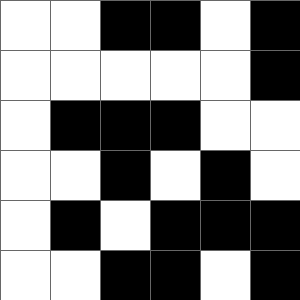[["white", "white", "black", "black", "white", "black"], ["white", "white", "white", "white", "white", "black"], ["white", "black", "black", "black", "white", "white"], ["white", "white", "black", "white", "black", "white"], ["white", "black", "white", "black", "black", "black"], ["white", "white", "black", "black", "white", "black"]]